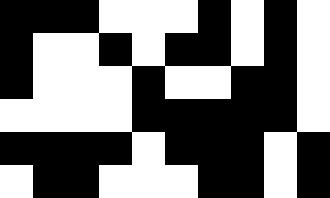[["black", "black", "black", "white", "white", "white", "black", "white", "black", "white"], ["black", "white", "white", "black", "white", "black", "black", "white", "black", "white"], ["black", "white", "white", "white", "black", "white", "white", "black", "black", "white"], ["white", "white", "white", "white", "black", "black", "black", "black", "black", "white"], ["black", "black", "black", "black", "white", "black", "black", "black", "white", "black"], ["white", "black", "black", "white", "white", "white", "black", "black", "white", "black"]]